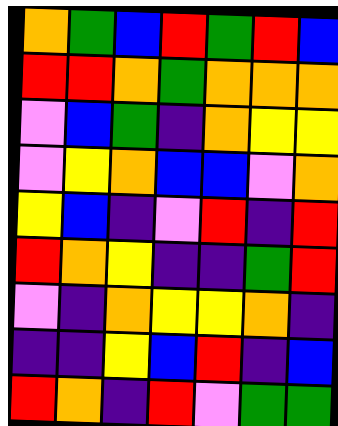[["orange", "green", "blue", "red", "green", "red", "blue"], ["red", "red", "orange", "green", "orange", "orange", "orange"], ["violet", "blue", "green", "indigo", "orange", "yellow", "yellow"], ["violet", "yellow", "orange", "blue", "blue", "violet", "orange"], ["yellow", "blue", "indigo", "violet", "red", "indigo", "red"], ["red", "orange", "yellow", "indigo", "indigo", "green", "red"], ["violet", "indigo", "orange", "yellow", "yellow", "orange", "indigo"], ["indigo", "indigo", "yellow", "blue", "red", "indigo", "blue"], ["red", "orange", "indigo", "red", "violet", "green", "green"]]